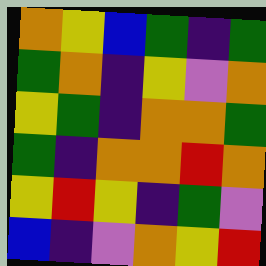[["orange", "yellow", "blue", "green", "indigo", "green"], ["green", "orange", "indigo", "yellow", "violet", "orange"], ["yellow", "green", "indigo", "orange", "orange", "green"], ["green", "indigo", "orange", "orange", "red", "orange"], ["yellow", "red", "yellow", "indigo", "green", "violet"], ["blue", "indigo", "violet", "orange", "yellow", "red"]]